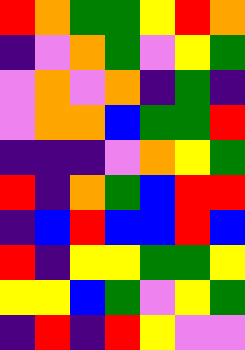[["red", "orange", "green", "green", "yellow", "red", "orange"], ["indigo", "violet", "orange", "green", "violet", "yellow", "green"], ["violet", "orange", "violet", "orange", "indigo", "green", "indigo"], ["violet", "orange", "orange", "blue", "green", "green", "red"], ["indigo", "indigo", "indigo", "violet", "orange", "yellow", "green"], ["red", "indigo", "orange", "green", "blue", "red", "red"], ["indigo", "blue", "red", "blue", "blue", "red", "blue"], ["red", "indigo", "yellow", "yellow", "green", "green", "yellow"], ["yellow", "yellow", "blue", "green", "violet", "yellow", "green"], ["indigo", "red", "indigo", "red", "yellow", "violet", "violet"]]